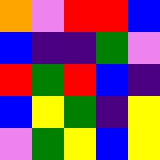[["orange", "violet", "red", "red", "blue"], ["blue", "indigo", "indigo", "green", "violet"], ["red", "green", "red", "blue", "indigo"], ["blue", "yellow", "green", "indigo", "yellow"], ["violet", "green", "yellow", "blue", "yellow"]]